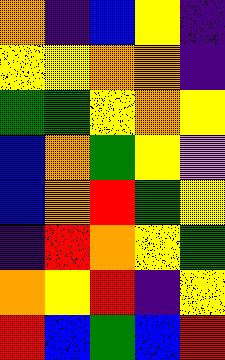[["orange", "indigo", "blue", "yellow", "indigo"], ["yellow", "yellow", "orange", "orange", "indigo"], ["green", "green", "yellow", "orange", "yellow"], ["blue", "orange", "green", "yellow", "violet"], ["blue", "orange", "red", "green", "yellow"], ["indigo", "red", "orange", "yellow", "green"], ["orange", "yellow", "red", "indigo", "yellow"], ["red", "blue", "green", "blue", "red"]]